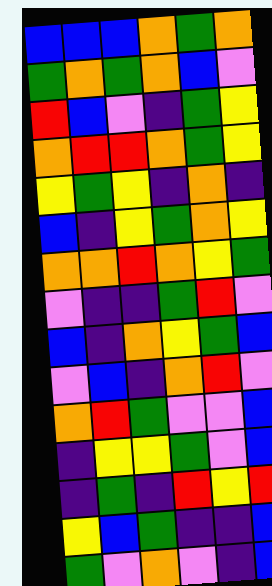[["blue", "blue", "blue", "orange", "green", "orange"], ["green", "orange", "green", "orange", "blue", "violet"], ["red", "blue", "violet", "indigo", "green", "yellow"], ["orange", "red", "red", "orange", "green", "yellow"], ["yellow", "green", "yellow", "indigo", "orange", "indigo"], ["blue", "indigo", "yellow", "green", "orange", "yellow"], ["orange", "orange", "red", "orange", "yellow", "green"], ["violet", "indigo", "indigo", "green", "red", "violet"], ["blue", "indigo", "orange", "yellow", "green", "blue"], ["violet", "blue", "indigo", "orange", "red", "violet"], ["orange", "red", "green", "violet", "violet", "blue"], ["indigo", "yellow", "yellow", "green", "violet", "blue"], ["indigo", "green", "indigo", "red", "yellow", "red"], ["yellow", "blue", "green", "indigo", "indigo", "blue"], ["green", "violet", "orange", "violet", "indigo", "blue"]]